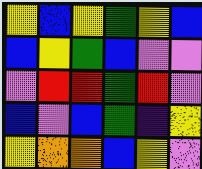[["yellow", "blue", "yellow", "green", "yellow", "blue"], ["blue", "yellow", "green", "blue", "violet", "violet"], ["violet", "red", "red", "green", "red", "violet"], ["blue", "violet", "blue", "green", "indigo", "yellow"], ["yellow", "orange", "orange", "blue", "yellow", "violet"]]